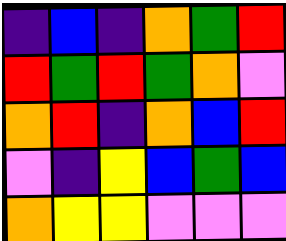[["indigo", "blue", "indigo", "orange", "green", "red"], ["red", "green", "red", "green", "orange", "violet"], ["orange", "red", "indigo", "orange", "blue", "red"], ["violet", "indigo", "yellow", "blue", "green", "blue"], ["orange", "yellow", "yellow", "violet", "violet", "violet"]]